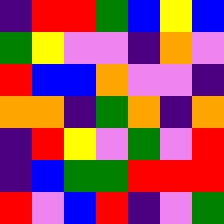[["indigo", "red", "red", "green", "blue", "yellow", "blue"], ["green", "yellow", "violet", "violet", "indigo", "orange", "violet"], ["red", "blue", "blue", "orange", "violet", "violet", "indigo"], ["orange", "orange", "indigo", "green", "orange", "indigo", "orange"], ["indigo", "red", "yellow", "violet", "green", "violet", "red"], ["indigo", "blue", "green", "green", "red", "red", "red"], ["red", "violet", "blue", "red", "indigo", "violet", "green"]]